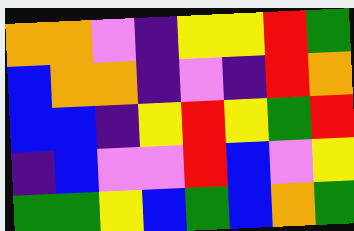[["orange", "orange", "violet", "indigo", "yellow", "yellow", "red", "green"], ["blue", "orange", "orange", "indigo", "violet", "indigo", "red", "orange"], ["blue", "blue", "indigo", "yellow", "red", "yellow", "green", "red"], ["indigo", "blue", "violet", "violet", "red", "blue", "violet", "yellow"], ["green", "green", "yellow", "blue", "green", "blue", "orange", "green"]]